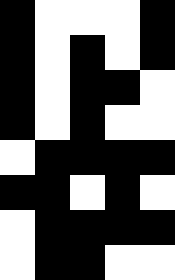[["black", "white", "white", "white", "black"], ["black", "white", "black", "white", "black"], ["black", "white", "black", "black", "white"], ["black", "white", "black", "white", "white"], ["white", "black", "black", "black", "black"], ["black", "black", "white", "black", "white"], ["white", "black", "black", "black", "black"], ["white", "black", "black", "white", "white"]]